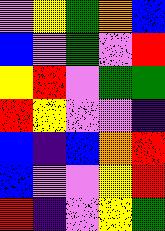[["violet", "yellow", "green", "orange", "blue"], ["blue", "violet", "green", "violet", "red"], ["yellow", "red", "violet", "green", "green"], ["red", "yellow", "violet", "violet", "indigo"], ["blue", "indigo", "blue", "orange", "red"], ["blue", "violet", "violet", "yellow", "red"], ["red", "indigo", "violet", "yellow", "green"]]